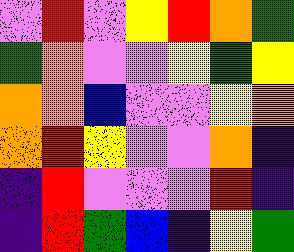[["violet", "red", "violet", "yellow", "red", "orange", "green"], ["green", "orange", "violet", "violet", "yellow", "green", "yellow"], ["orange", "orange", "blue", "violet", "violet", "yellow", "orange"], ["orange", "red", "yellow", "violet", "violet", "orange", "indigo"], ["indigo", "red", "violet", "violet", "violet", "red", "indigo"], ["indigo", "red", "green", "blue", "indigo", "yellow", "green"]]